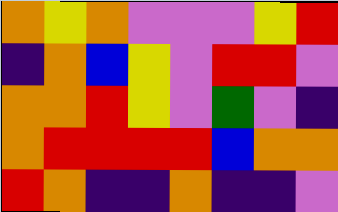[["orange", "yellow", "orange", "violet", "violet", "violet", "yellow", "red"], ["indigo", "orange", "blue", "yellow", "violet", "red", "red", "violet"], ["orange", "orange", "red", "yellow", "violet", "green", "violet", "indigo"], ["orange", "red", "red", "red", "red", "blue", "orange", "orange"], ["red", "orange", "indigo", "indigo", "orange", "indigo", "indigo", "violet"]]